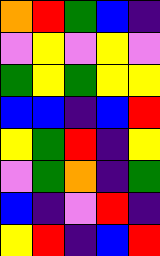[["orange", "red", "green", "blue", "indigo"], ["violet", "yellow", "violet", "yellow", "violet"], ["green", "yellow", "green", "yellow", "yellow"], ["blue", "blue", "indigo", "blue", "red"], ["yellow", "green", "red", "indigo", "yellow"], ["violet", "green", "orange", "indigo", "green"], ["blue", "indigo", "violet", "red", "indigo"], ["yellow", "red", "indigo", "blue", "red"]]